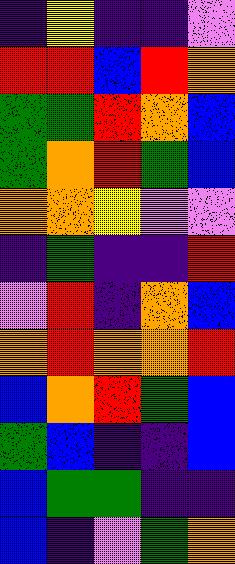[["indigo", "yellow", "indigo", "indigo", "violet"], ["red", "red", "blue", "red", "orange"], ["green", "green", "red", "orange", "blue"], ["green", "orange", "red", "green", "blue"], ["orange", "orange", "yellow", "violet", "violet"], ["indigo", "green", "indigo", "indigo", "red"], ["violet", "red", "indigo", "orange", "blue"], ["orange", "red", "orange", "orange", "red"], ["blue", "orange", "red", "green", "blue"], ["green", "blue", "indigo", "indigo", "blue"], ["blue", "green", "green", "indigo", "indigo"], ["blue", "indigo", "violet", "green", "orange"]]